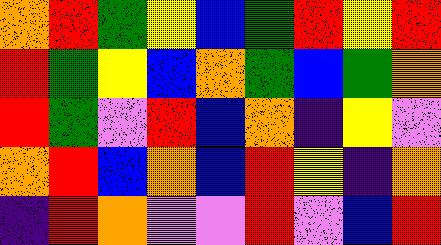[["orange", "red", "green", "yellow", "blue", "green", "red", "yellow", "red"], ["red", "green", "yellow", "blue", "orange", "green", "blue", "green", "orange"], ["red", "green", "violet", "red", "blue", "orange", "indigo", "yellow", "violet"], ["orange", "red", "blue", "orange", "blue", "red", "yellow", "indigo", "orange"], ["indigo", "red", "orange", "violet", "violet", "red", "violet", "blue", "red"]]